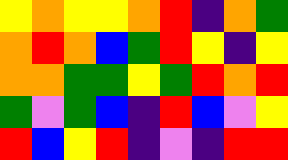[["yellow", "orange", "yellow", "yellow", "orange", "red", "indigo", "orange", "green"], ["orange", "red", "orange", "blue", "green", "red", "yellow", "indigo", "yellow"], ["orange", "orange", "green", "green", "yellow", "green", "red", "orange", "red"], ["green", "violet", "green", "blue", "indigo", "red", "blue", "violet", "yellow"], ["red", "blue", "yellow", "red", "indigo", "violet", "indigo", "red", "red"]]